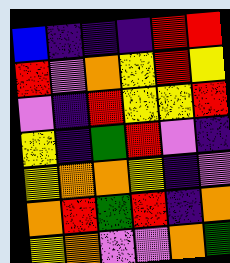[["blue", "indigo", "indigo", "indigo", "red", "red"], ["red", "violet", "orange", "yellow", "red", "yellow"], ["violet", "indigo", "red", "yellow", "yellow", "red"], ["yellow", "indigo", "green", "red", "violet", "indigo"], ["yellow", "orange", "orange", "yellow", "indigo", "violet"], ["orange", "red", "green", "red", "indigo", "orange"], ["yellow", "orange", "violet", "violet", "orange", "green"]]